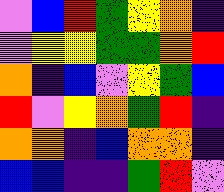[["violet", "blue", "red", "green", "yellow", "orange", "indigo"], ["violet", "yellow", "yellow", "green", "green", "orange", "red"], ["orange", "indigo", "blue", "violet", "yellow", "green", "blue"], ["red", "violet", "yellow", "orange", "green", "red", "indigo"], ["orange", "orange", "indigo", "blue", "orange", "orange", "indigo"], ["blue", "blue", "indigo", "indigo", "green", "red", "violet"]]